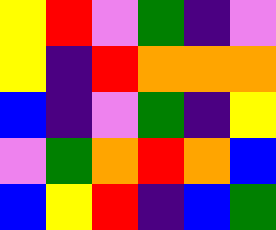[["yellow", "red", "violet", "green", "indigo", "violet"], ["yellow", "indigo", "red", "orange", "orange", "orange"], ["blue", "indigo", "violet", "green", "indigo", "yellow"], ["violet", "green", "orange", "red", "orange", "blue"], ["blue", "yellow", "red", "indigo", "blue", "green"]]